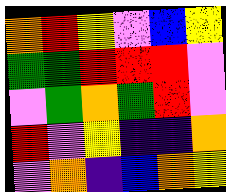[["orange", "red", "yellow", "violet", "blue", "yellow"], ["green", "green", "red", "red", "red", "violet"], ["violet", "green", "orange", "green", "red", "violet"], ["red", "violet", "yellow", "indigo", "indigo", "orange"], ["violet", "orange", "indigo", "blue", "orange", "yellow"]]